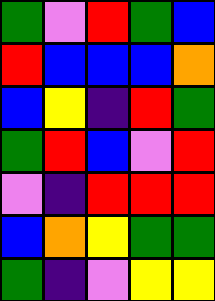[["green", "violet", "red", "green", "blue"], ["red", "blue", "blue", "blue", "orange"], ["blue", "yellow", "indigo", "red", "green"], ["green", "red", "blue", "violet", "red"], ["violet", "indigo", "red", "red", "red"], ["blue", "orange", "yellow", "green", "green"], ["green", "indigo", "violet", "yellow", "yellow"]]